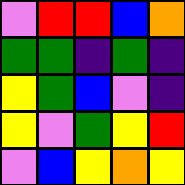[["violet", "red", "red", "blue", "orange"], ["green", "green", "indigo", "green", "indigo"], ["yellow", "green", "blue", "violet", "indigo"], ["yellow", "violet", "green", "yellow", "red"], ["violet", "blue", "yellow", "orange", "yellow"]]